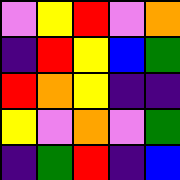[["violet", "yellow", "red", "violet", "orange"], ["indigo", "red", "yellow", "blue", "green"], ["red", "orange", "yellow", "indigo", "indigo"], ["yellow", "violet", "orange", "violet", "green"], ["indigo", "green", "red", "indigo", "blue"]]